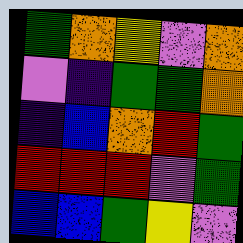[["green", "orange", "yellow", "violet", "orange"], ["violet", "indigo", "green", "green", "orange"], ["indigo", "blue", "orange", "red", "green"], ["red", "red", "red", "violet", "green"], ["blue", "blue", "green", "yellow", "violet"]]